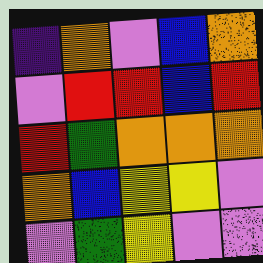[["indigo", "orange", "violet", "blue", "orange"], ["violet", "red", "red", "blue", "red"], ["red", "green", "orange", "orange", "orange"], ["orange", "blue", "yellow", "yellow", "violet"], ["violet", "green", "yellow", "violet", "violet"]]